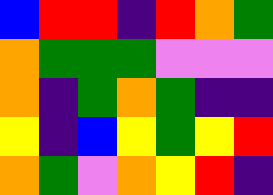[["blue", "red", "red", "indigo", "red", "orange", "green"], ["orange", "green", "green", "green", "violet", "violet", "violet"], ["orange", "indigo", "green", "orange", "green", "indigo", "indigo"], ["yellow", "indigo", "blue", "yellow", "green", "yellow", "red"], ["orange", "green", "violet", "orange", "yellow", "red", "indigo"]]